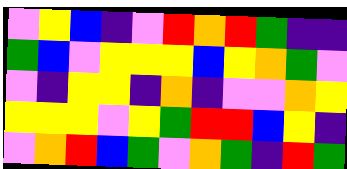[["violet", "yellow", "blue", "indigo", "violet", "red", "orange", "red", "green", "indigo", "indigo"], ["green", "blue", "violet", "yellow", "yellow", "yellow", "blue", "yellow", "orange", "green", "violet"], ["violet", "indigo", "yellow", "yellow", "indigo", "orange", "indigo", "violet", "violet", "orange", "yellow"], ["yellow", "yellow", "yellow", "violet", "yellow", "green", "red", "red", "blue", "yellow", "indigo"], ["violet", "orange", "red", "blue", "green", "violet", "orange", "green", "indigo", "red", "green"]]